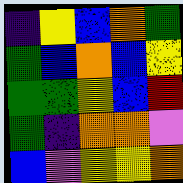[["indigo", "yellow", "blue", "orange", "green"], ["green", "blue", "orange", "blue", "yellow"], ["green", "green", "yellow", "blue", "red"], ["green", "indigo", "orange", "orange", "violet"], ["blue", "violet", "yellow", "yellow", "orange"]]